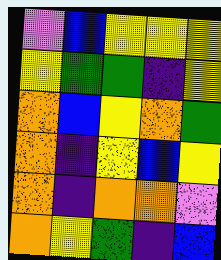[["violet", "blue", "yellow", "yellow", "yellow"], ["yellow", "green", "green", "indigo", "yellow"], ["orange", "blue", "yellow", "orange", "green"], ["orange", "indigo", "yellow", "blue", "yellow"], ["orange", "indigo", "orange", "orange", "violet"], ["orange", "yellow", "green", "indigo", "blue"]]